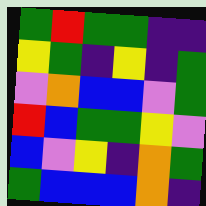[["green", "red", "green", "green", "indigo", "indigo"], ["yellow", "green", "indigo", "yellow", "indigo", "green"], ["violet", "orange", "blue", "blue", "violet", "green"], ["red", "blue", "green", "green", "yellow", "violet"], ["blue", "violet", "yellow", "indigo", "orange", "green"], ["green", "blue", "blue", "blue", "orange", "indigo"]]